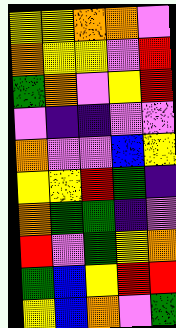[["yellow", "yellow", "orange", "orange", "violet"], ["orange", "yellow", "yellow", "violet", "red"], ["green", "orange", "violet", "yellow", "red"], ["violet", "indigo", "indigo", "violet", "violet"], ["orange", "violet", "violet", "blue", "yellow"], ["yellow", "yellow", "red", "green", "indigo"], ["orange", "green", "green", "indigo", "violet"], ["red", "violet", "green", "yellow", "orange"], ["green", "blue", "yellow", "red", "red"], ["yellow", "blue", "orange", "violet", "green"]]